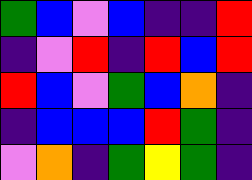[["green", "blue", "violet", "blue", "indigo", "indigo", "red"], ["indigo", "violet", "red", "indigo", "red", "blue", "red"], ["red", "blue", "violet", "green", "blue", "orange", "indigo"], ["indigo", "blue", "blue", "blue", "red", "green", "indigo"], ["violet", "orange", "indigo", "green", "yellow", "green", "indigo"]]